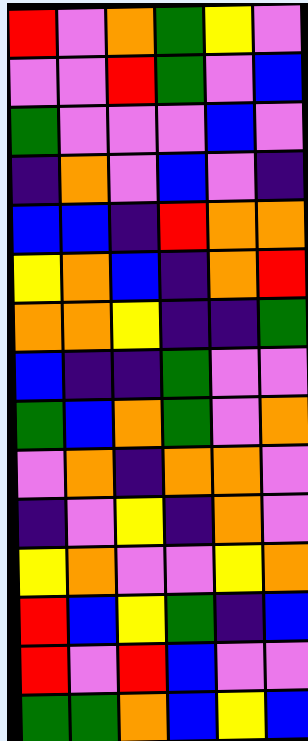[["red", "violet", "orange", "green", "yellow", "violet"], ["violet", "violet", "red", "green", "violet", "blue"], ["green", "violet", "violet", "violet", "blue", "violet"], ["indigo", "orange", "violet", "blue", "violet", "indigo"], ["blue", "blue", "indigo", "red", "orange", "orange"], ["yellow", "orange", "blue", "indigo", "orange", "red"], ["orange", "orange", "yellow", "indigo", "indigo", "green"], ["blue", "indigo", "indigo", "green", "violet", "violet"], ["green", "blue", "orange", "green", "violet", "orange"], ["violet", "orange", "indigo", "orange", "orange", "violet"], ["indigo", "violet", "yellow", "indigo", "orange", "violet"], ["yellow", "orange", "violet", "violet", "yellow", "orange"], ["red", "blue", "yellow", "green", "indigo", "blue"], ["red", "violet", "red", "blue", "violet", "violet"], ["green", "green", "orange", "blue", "yellow", "blue"]]